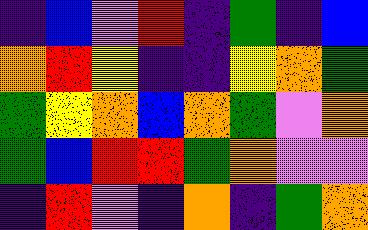[["indigo", "blue", "violet", "red", "indigo", "green", "indigo", "blue"], ["orange", "red", "yellow", "indigo", "indigo", "yellow", "orange", "green"], ["green", "yellow", "orange", "blue", "orange", "green", "violet", "orange"], ["green", "blue", "red", "red", "green", "orange", "violet", "violet"], ["indigo", "red", "violet", "indigo", "orange", "indigo", "green", "orange"]]